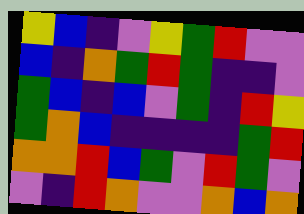[["yellow", "blue", "indigo", "violet", "yellow", "green", "red", "violet", "violet"], ["blue", "indigo", "orange", "green", "red", "green", "indigo", "indigo", "violet"], ["green", "blue", "indigo", "blue", "violet", "green", "indigo", "red", "yellow"], ["green", "orange", "blue", "indigo", "indigo", "indigo", "indigo", "green", "red"], ["orange", "orange", "red", "blue", "green", "violet", "red", "green", "violet"], ["violet", "indigo", "red", "orange", "violet", "violet", "orange", "blue", "orange"]]